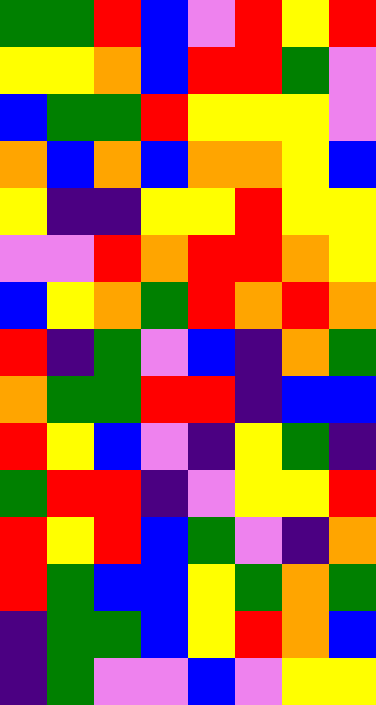[["green", "green", "red", "blue", "violet", "red", "yellow", "red"], ["yellow", "yellow", "orange", "blue", "red", "red", "green", "violet"], ["blue", "green", "green", "red", "yellow", "yellow", "yellow", "violet"], ["orange", "blue", "orange", "blue", "orange", "orange", "yellow", "blue"], ["yellow", "indigo", "indigo", "yellow", "yellow", "red", "yellow", "yellow"], ["violet", "violet", "red", "orange", "red", "red", "orange", "yellow"], ["blue", "yellow", "orange", "green", "red", "orange", "red", "orange"], ["red", "indigo", "green", "violet", "blue", "indigo", "orange", "green"], ["orange", "green", "green", "red", "red", "indigo", "blue", "blue"], ["red", "yellow", "blue", "violet", "indigo", "yellow", "green", "indigo"], ["green", "red", "red", "indigo", "violet", "yellow", "yellow", "red"], ["red", "yellow", "red", "blue", "green", "violet", "indigo", "orange"], ["red", "green", "blue", "blue", "yellow", "green", "orange", "green"], ["indigo", "green", "green", "blue", "yellow", "red", "orange", "blue"], ["indigo", "green", "violet", "violet", "blue", "violet", "yellow", "yellow"]]